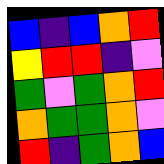[["blue", "indigo", "blue", "orange", "red"], ["yellow", "red", "red", "indigo", "violet"], ["green", "violet", "green", "orange", "red"], ["orange", "green", "green", "orange", "violet"], ["red", "indigo", "green", "orange", "blue"]]